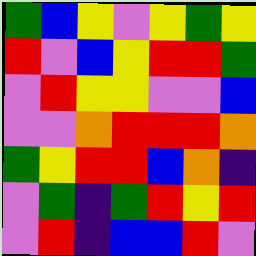[["green", "blue", "yellow", "violet", "yellow", "green", "yellow"], ["red", "violet", "blue", "yellow", "red", "red", "green"], ["violet", "red", "yellow", "yellow", "violet", "violet", "blue"], ["violet", "violet", "orange", "red", "red", "red", "orange"], ["green", "yellow", "red", "red", "blue", "orange", "indigo"], ["violet", "green", "indigo", "green", "red", "yellow", "red"], ["violet", "red", "indigo", "blue", "blue", "red", "violet"]]